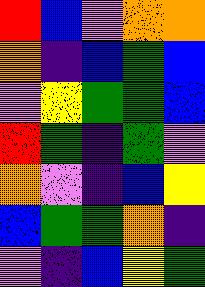[["red", "blue", "violet", "orange", "orange"], ["orange", "indigo", "blue", "green", "blue"], ["violet", "yellow", "green", "green", "blue"], ["red", "green", "indigo", "green", "violet"], ["orange", "violet", "indigo", "blue", "yellow"], ["blue", "green", "green", "orange", "indigo"], ["violet", "indigo", "blue", "yellow", "green"]]